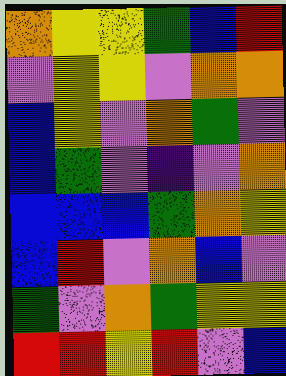[["orange", "yellow", "yellow", "green", "blue", "red"], ["violet", "yellow", "yellow", "violet", "orange", "orange"], ["blue", "yellow", "violet", "orange", "green", "violet"], ["blue", "green", "violet", "indigo", "violet", "orange"], ["blue", "blue", "blue", "green", "orange", "yellow"], ["blue", "red", "violet", "orange", "blue", "violet"], ["green", "violet", "orange", "green", "yellow", "yellow"], ["red", "red", "yellow", "red", "violet", "blue"]]